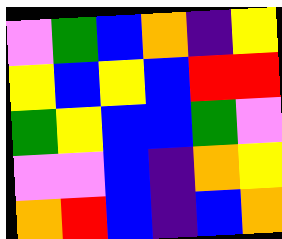[["violet", "green", "blue", "orange", "indigo", "yellow"], ["yellow", "blue", "yellow", "blue", "red", "red"], ["green", "yellow", "blue", "blue", "green", "violet"], ["violet", "violet", "blue", "indigo", "orange", "yellow"], ["orange", "red", "blue", "indigo", "blue", "orange"]]